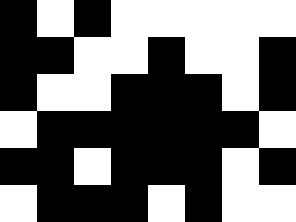[["black", "white", "black", "white", "white", "white", "white", "white"], ["black", "black", "white", "white", "black", "white", "white", "black"], ["black", "white", "white", "black", "black", "black", "white", "black"], ["white", "black", "black", "black", "black", "black", "black", "white"], ["black", "black", "white", "black", "black", "black", "white", "black"], ["white", "black", "black", "black", "white", "black", "white", "white"]]